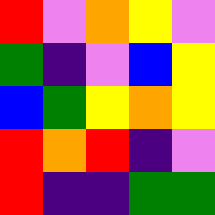[["red", "violet", "orange", "yellow", "violet"], ["green", "indigo", "violet", "blue", "yellow"], ["blue", "green", "yellow", "orange", "yellow"], ["red", "orange", "red", "indigo", "violet"], ["red", "indigo", "indigo", "green", "green"]]